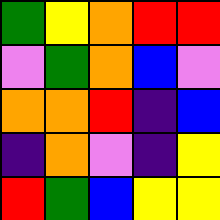[["green", "yellow", "orange", "red", "red"], ["violet", "green", "orange", "blue", "violet"], ["orange", "orange", "red", "indigo", "blue"], ["indigo", "orange", "violet", "indigo", "yellow"], ["red", "green", "blue", "yellow", "yellow"]]